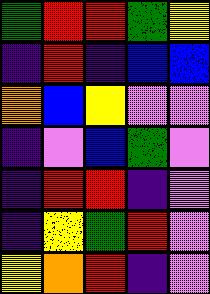[["green", "red", "red", "green", "yellow"], ["indigo", "red", "indigo", "blue", "blue"], ["orange", "blue", "yellow", "violet", "violet"], ["indigo", "violet", "blue", "green", "violet"], ["indigo", "red", "red", "indigo", "violet"], ["indigo", "yellow", "green", "red", "violet"], ["yellow", "orange", "red", "indigo", "violet"]]